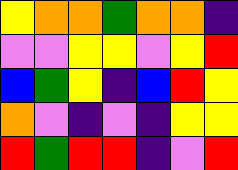[["yellow", "orange", "orange", "green", "orange", "orange", "indigo"], ["violet", "violet", "yellow", "yellow", "violet", "yellow", "red"], ["blue", "green", "yellow", "indigo", "blue", "red", "yellow"], ["orange", "violet", "indigo", "violet", "indigo", "yellow", "yellow"], ["red", "green", "red", "red", "indigo", "violet", "red"]]